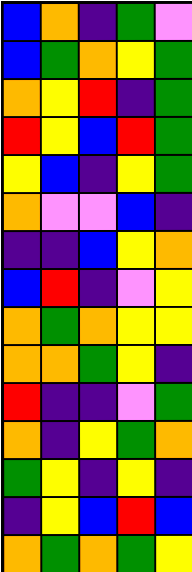[["blue", "orange", "indigo", "green", "violet"], ["blue", "green", "orange", "yellow", "green"], ["orange", "yellow", "red", "indigo", "green"], ["red", "yellow", "blue", "red", "green"], ["yellow", "blue", "indigo", "yellow", "green"], ["orange", "violet", "violet", "blue", "indigo"], ["indigo", "indigo", "blue", "yellow", "orange"], ["blue", "red", "indigo", "violet", "yellow"], ["orange", "green", "orange", "yellow", "yellow"], ["orange", "orange", "green", "yellow", "indigo"], ["red", "indigo", "indigo", "violet", "green"], ["orange", "indigo", "yellow", "green", "orange"], ["green", "yellow", "indigo", "yellow", "indigo"], ["indigo", "yellow", "blue", "red", "blue"], ["orange", "green", "orange", "green", "yellow"]]